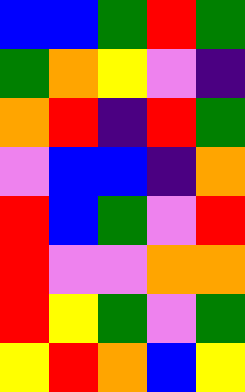[["blue", "blue", "green", "red", "green"], ["green", "orange", "yellow", "violet", "indigo"], ["orange", "red", "indigo", "red", "green"], ["violet", "blue", "blue", "indigo", "orange"], ["red", "blue", "green", "violet", "red"], ["red", "violet", "violet", "orange", "orange"], ["red", "yellow", "green", "violet", "green"], ["yellow", "red", "orange", "blue", "yellow"]]